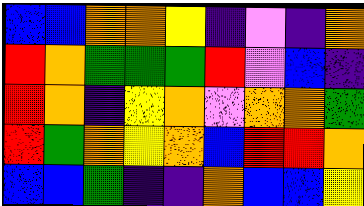[["blue", "blue", "orange", "orange", "yellow", "indigo", "violet", "indigo", "orange"], ["red", "orange", "green", "green", "green", "red", "violet", "blue", "indigo"], ["red", "orange", "indigo", "yellow", "orange", "violet", "orange", "orange", "green"], ["red", "green", "orange", "yellow", "orange", "blue", "red", "red", "orange"], ["blue", "blue", "green", "indigo", "indigo", "orange", "blue", "blue", "yellow"]]